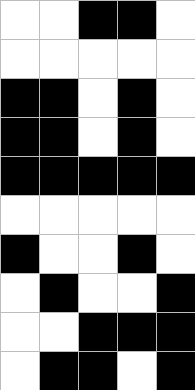[["white", "white", "black", "black", "white"], ["white", "white", "white", "white", "white"], ["black", "black", "white", "black", "white"], ["black", "black", "white", "black", "white"], ["black", "black", "black", "black", "black"], ["white", "white", "white", "white", "white"], ["black", "white", "white", "black", "white"], ["white", "black", "white", "white", "black"], ["white", "white", "black", "black", "black"], ["white", "black", "black", "white", "black"]]